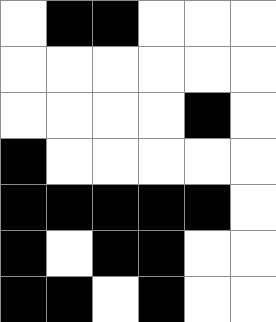[["white", "black", "black", "white", "white", "white"], ["white", "white", "white", "white", "white", "white"], ["white", "white", "white", "white", "black", "white"], ["black", "white", "white", "white", "white", "white"], ["black", "black", "black", "black", "black", "white"], ["black", "white", "black", "black", "white", "white"], ["black", "black", "white", "black", "white", "white"]]